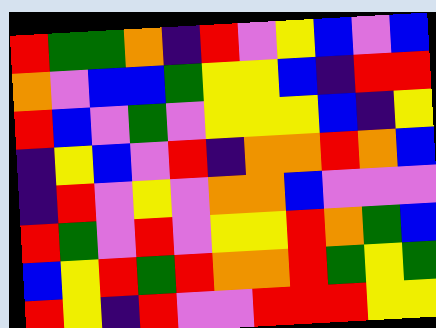[["red", "green", "green", "orange", "indigo", "red", "violet", "yellow", "blue", "violet", "blue"], ["orange", "violet", "blue", "blue", "green", "yellow", "yellow", "blue", "indigo", "red", "red"], ["red", "blue", "violet", "green", "violet", "yellow", "yellow", "yellow", "blue", "indigo", "yellow"], ["indigo", "yellow", "blue", "violet", "red", "indigo", "orange", "orange", "red", "orange", "blue"], ["indigo", "red", "violet", "yellow", "violet", "orange", "orange", "blue", "violet", "violet", "violet"], ["red", "green", "violet", "red", "violet", "yellow", "yellow", "red", "orange", "green", "blue"], ["blue", "yellow", "red", "green", "red", "orange", "orange", "red", "green", "yellow", "green"], ["red", "yellow", "indigo", "red", "violet", "violet", "red", "red", "red", "yellow", "yellow"]]